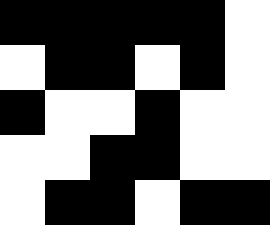[["black", "black", "black", "black", "black", "white"], ["white", "black", "black", "white", "black", "white"], ["black", "white", "white", "black", "white", "white"], ["white", "white", "black", "black", "white", "white"], ["white", "black", "black", "white", "black", "black"]]